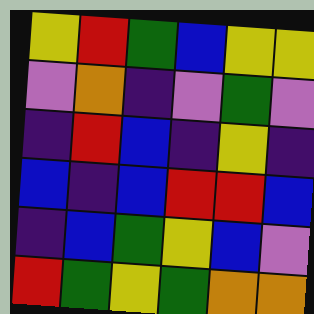[["yellow", "red", "green", "blue", "yellow", "yellow"], ["violet", "orange", "indigo", "violet", "green", "violet"], ["indigo", "red", "blue", "indigo", "yellow", "indigo"], ["blue", "indigo", "blue", "red", "red", "blue"], ["indigo", "blue", "green", "yellow", "blue", "violet"], ["red", "green", "yellow", "green", "orange", "orange"]]